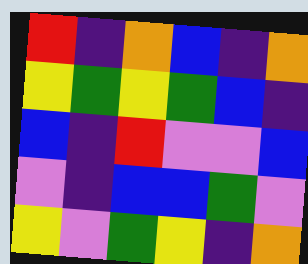[["red", "indigo", "orange", "blue", "indigo", "orange"], ["yellow", "green", "yellow", "green", "blue", "indigo"], ["blue", "indigo", "red", "violet", "violet", "blue"], ["violet", "indigo", "blue", "blue", "green", "violet"], ["yellow", "violet", "green", "yellow", "indigo", "orange"]]